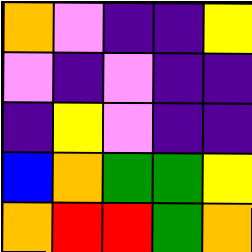[["orange", "violet", "indigo", "indigo", "yellow"], ["violet", "indigo", "violet", "indigo", "indigo"], ["indigo", "yellow", "violet", "indigo", "indigo"], ["blue", "orange", "green", "green", "yellow"], ["orange", "red", "red", "green", "orange"]]